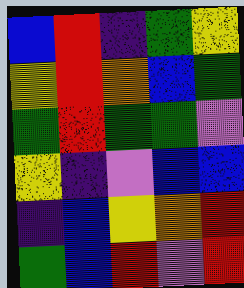[["blue", "red", "indigo", "green", "yellow"], ["yellow", "red", "orange", "blue", "green"], ["green", "red", "green", "green", "violet"], ["yellow", "indigo", "violet", "blue", "blue"], ["indigo", "blue", "yellow", "orange", "red"], ["green", "blue", "red", "violet", "red"]]